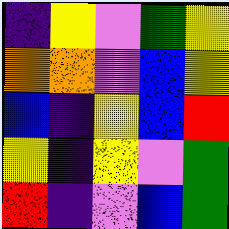[["indigo", "yellow", "violet", "green", "yellow"], ["orange", "orange", "violet", "blue", "yellow"], ["blue", "indigo", "yellow", "blue", "red"], ["yellow", "indigo", "yellow", "violet", "green"], ["red", "indigo", "violet", "blue", "green"]]